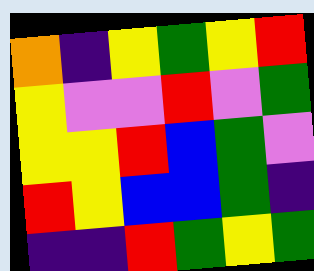[["orange", "indigo", "yellow", "green", "yellow", "red"], ["yellow", "violet", "violet", "red", "violet", "green"], ["yellow", "yellow", "red", "blue", "green", "violet"], ["red", "yellow", "blue", "blue", "green", "indigo"], ["indigo", "indigo", "red", "green", "yellow", "green"]]